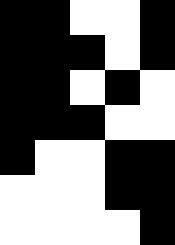[["black", "black", "white", "white", "black"], ["black", "black", "black", "white", "black"], ["black", "black", "white", "black", "white"], ["black", "black", "black", "white", "white"], ["black", "white", "white", "black", "black"], ["white", "white", "white", "black", "black"], ["white", "white", "white", "white", "black"]]